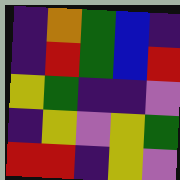[["indigo", "orange", "green", "blue", "indigo"], ["indigo", "red", "green", "blue", "red"], ["yellow", "green", "indigo", "indigo", "violet"], ["indigo", "yellow", "violet", "yellow", "green"], ["red", "red", "indigo", "yellow", "violet"]]